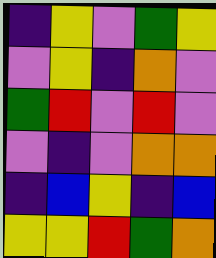[["indigo", "yellow", "violet", "green", "yellow"], ["violet", "yellow", "indigo", "orange", "violet"], ["green", "red", "violet", "red", "violet"], ["violet", "indigo", "violet", "orange", "orange"], ["indigo", "blue", "yellow", "indigo", "blue"], ["yellow", "yellow", "red", "green", "orange"]]